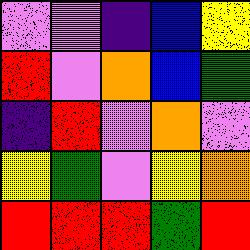[["violet", "violet", "indigo", "blue", "yellow"], ["red", "violet", "orange", "blue", "green"], ["indigo", "red", "violet", "orange", "violet"], ["yellow", "green", "violet", "yellow", "orange"], ["red", "red", "red", "green", "red"]]